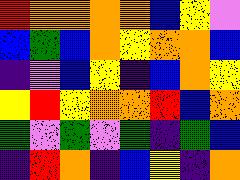[["red", "orange", "orange", "orange", "orange", "blue", "yellow", "violet"], ["blue", "green", "blue", "orange", "yellow", "orange", "orange", "blue"], ["indigo", "violet", "blue", "yellow", "indigo", "blue", "orange", "yellow"], ["yellow", "red", "yellow", "orange", "orange", "red", "blue", "orange"], ["green", "violet", "green", "violet", "green", "indigo", "green", "blue"], ["indigo", "red", "orange", "indigo", "blue", "yellow", "indigo", "orange"]]